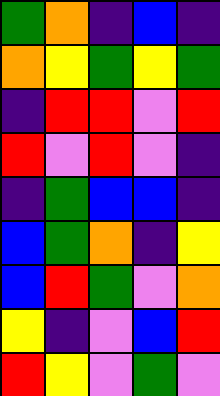[["green", "orange", "indigo", "blue", "indigo"], ["orange", "yellow", "green", "yellow", "green"], ["indigo", "red", "red", "violet", "red"], ["red", "violet", "red", "violet", "indigo"], ["indigo", "green", "blue", "blue", "indigo"], ["blue", "green", "orange", "indigo", "yellow"], ["blue", "red", "green", "violet", "orange"], ["yellow", "indigo", "violet", "blue", "red"], ["red", "yellow", "violet", "green", "violet"]]